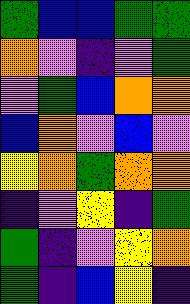[["green", "blue", "blue", "green", "green"], ["orange", "violet", "indigo", "violet", "green"], ["violet", "green", "blue", "orange", "orange"], ["blue", "orange", "violet", "blue", "violet"], ["yellow", "orange", "green", "orange", "orange"], ["indigo", "violet", "yellow", "indigo", "green"], ["green", "indigo", "violet", "yellow", "orange"], ["green", "indigo", "blue", "yellow", "indigo"]]